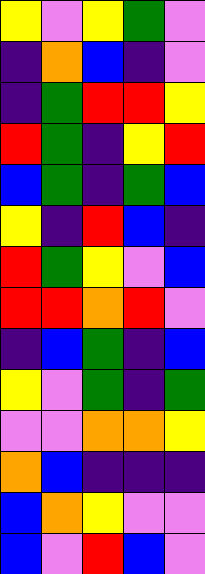[["yellow", "violet", "yellow", "green", "violet"], ["indigo", "orange", "blue", "indigo", "violet"], ["indigo", "green", "red", "red", "yellow"], ["red", "green", "indigo", "yellow", "red"], ["blue", "green", "indigo", "green", "blue"], ["yellow", "indigo", "red", "blue", "indigo"], ["red", "green", "yellow", "violet", "blue"], ["red", "red", "orange", "red", "violet"], ["indigo", "blue", "green", "indigo", "blue"], ["yellow", "violet", "green", "indigo", "green"], ["violet", "violet", "orange", "orange", "yellow"], ["orange", "blue", "indigo", "indigo", "indigo"], ["blue", "orange", "yellow", "violet", "violet"], ["blue", "violet", "red", "blue", "violet"]]